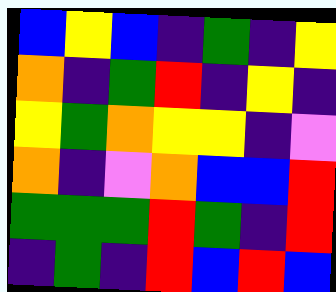[["blue", "yellow", "blue", "indigo", "green", "indigo", "yellow"], ["orange", "indigo", "green", "red", "indigo", "yellow", "indigo"], ["yellow", "green", "orange", "yellow", "yellow", "indigo", "violet"], ["orange", "indigo", "violet", "orange", "blue", "blue", "red"], ["green", "green", "green", "red", "green", "indigo", "red"], ["indigo", "green", "indigo", "red", "blue", "red", "blue"]]